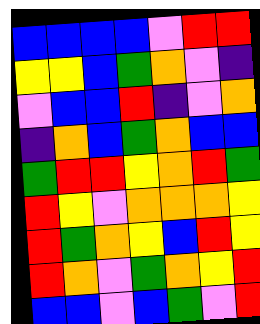[["blue", "blue", "blue", "blue", "violet", "red", "red"], ["yellow", "yellow", "blue", "green", "orange", "violet", "indigo"], ["violet", "blue", "blue", "red", "indigo", "violet", "orange"], ["indigo", "orange", "blue", "green", "orange", "blue", "blue"], ["green", "red", "red", "yellow", "orange", "red", "green"], ["red", "yellow", "violet", "orange", "orange", "orange", "yellow"], ["red", "green", "orange", "yellow", "blue", "red", "yellow"], ["red", "orange", "violet", "green", "orange", "yellow", "red"], ["blue", "blue", "violet", "blue", "green", "violet", "red"]]